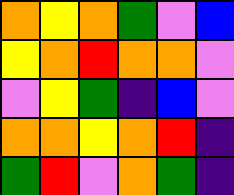[["orange", "yellow", "orange", "green", "violet", "blue"], ["yellow", "orange", "red", "orange", "orange", "violet"], ["violet", "yellow", "green", "indigo", "blue", "violet"], ["orange", "orange", "yellow", "orange", "red", "indigo"], ["green", "red", "violet", "orange", "green", "indigo"]]